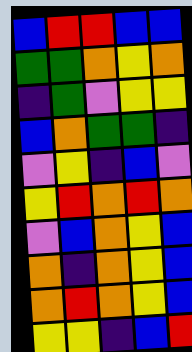[["blue", "red", "red", "blue", "blue"], ["green", "green", "orange", "yellow", "orange"], ["indigo", "green", "violet", "yellow", "yellow"], ["blue", "orange", "green", "green", "indigo"], ["violet", "yellow", "indigo", "blue", "violet"], ["yellow", "red", "orange", "red", "orange"], ["violet", "blue", "orange", "yellow", "blue"], ["orange", "indigo", "orange", "yellow", "blue"], ["orange", "red", "orange", "yellow", "blue"], ["yellow", "yellow", "indigo", "blue", "red"]]